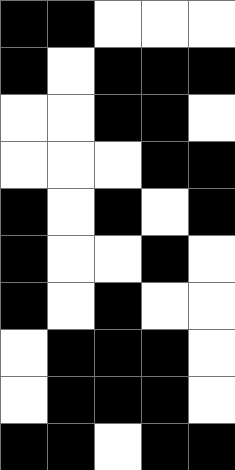[["black", "black", "white", "white", "white"], ["black", "white", "black", "black", "black"], ["white", "white", "black", "black", "white"], ["white", "white", "white", "black", "black"], ["black", "white", "black", "white", "black"], ["black", "white", "white", "black", "white"], ["black", "white", "black", "white", "white"], ["white", "black", "black", "black", "white"], ["white", "black", "black", "black", "white"], ["black", "black", "white", "black", "black"]]